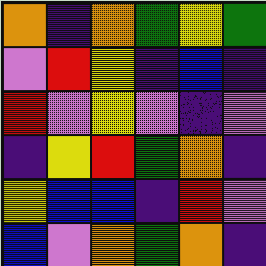[["orange", "indigo", "orange", "green", "yellow", "green"], ["violet", "red", "yellow", "indigo", "blue", "indigo"], ["red", "violet", "yellow", "violet", "indigo", "violet"], ["indigo", "yellow", "red", "green", "orange", "indigo"], ["yellow", "blue", "blue", "indigo", "red", "violet"], ["blue", "violet", "orange", "green", "orange", "indigo"]]